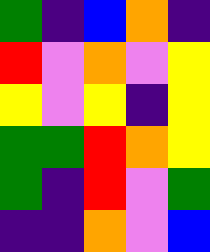[["green", "indigo", "blue", "orange", "indigo"], ["red", "violet", "orange", "violet", "yellow"], ["yellow", "violet", "yellow", "indigo", "yellow"], ["green", "green", "red", "orange", "yellow"], ["green", "indigo", "red", "violet", "green"], ["indigo", "indigo", "orange", "violet", "blue"]]